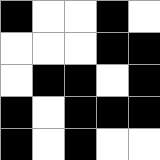[["black", "white", "white", "black", "white"], ["white", "white", "white", "black", "black"], ["white", "black", "black", "white", "black"], ["black", "white", "black", "black", "black"], ["black", "white", "black", "white", "white"]]